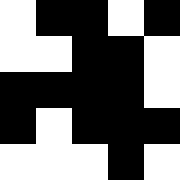[["white", "black", "black", "white", "black"], ["white", "white", "black", "black", "white"], ["black", "black", "black", "black", "white"], ["black", "white", "black", "black", "black"], ["white", "white", "white", "black", "white"]]